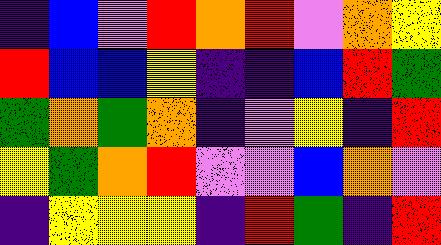[["indigo", "blue", "violet", "red", "orange", "red", "violet", "orange", "yellow"], ["red", "blue", "blue", "yellow", "indigo", "indigo", "blue", "red", "green"], ["green", "orange", "green", "orange", "indigo", "violet", "yellow", "indigo", "red"], ["yellow", "green", "orange", "red", "violet", "violet", "blue", "orange", "violet"], ["indigo", "yellow", "yellow", "yellow", "indigo", "red", "green", "indigo", "red"]]